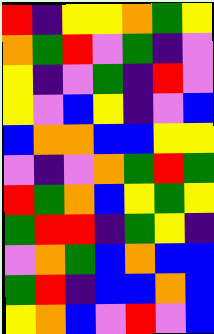[["red", "indigo", "yellow", "yellow", "orange", "green", "yellow"], ["orange", "green", "red", "violet", "green", "indigo", "violet"], ["yellow", "indigo", "violet", "green", "indigo", "red", "violet"], ["yellow", "violet", "blue", "yellow", "indigo", "violet", "blue"], ["blue", "orange", "orange", "blue", "blue", "yellow", "yellow"], ["violet", "indigo", "violet", "orange", "green", "red", "green"], ["red", "green", "orange", "blue", "yellow", "green", "yellow"], ["green", "red", "red", "indigo", "green", "yellow", "indigo"], ["violet", "orange", "green", "blue", "orange", "blue", "blue"], ["green", "red", "indigo", "blue", "blue", "orange", "blue"], ["yellow", "orange", "blue", "violet", "red", "violet", "blue"]]